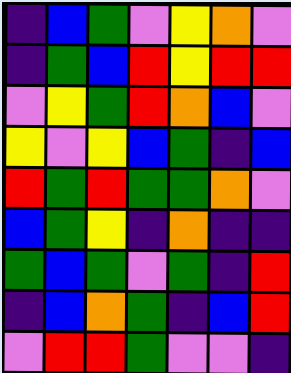[["indigo", "blue", "green", "violet", "yellow", "orange", "violet"], ["indigo", "green", "blue", "red", "yellow", "red", "red"], ["violet", "yellow", "green", "red", "orange", "blue", "violet"], ["yellow", "violet", "yellow", "blue", "green", "indigo", "blue"], ["red", "green", "red", "green", "green", "orange", "violet"], ["blue", "green", "yellow", "indigo", "orange", "indigo", "indigo"], ["green", "blue", "green", "violet", "green", "indigo", "red"], ["indigo", "blue", "orange", "green", "indigo", "blue", "red"], ["violet", "red", "red", "green", "violet", "violet", "indigo"]]